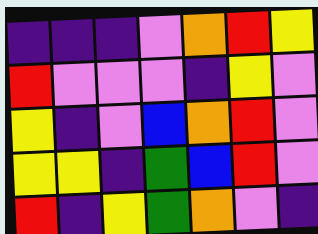[["indigo", "indigo", "indigo", "violet", "orange", "red", "yellow"], ["red", "violet", "violet", "violet", "indigo", "yellow", "violet"], ["yellow", "indigo", "violet", "blue", "orange", "red", "violet"], ["yellow", "yellow", "indigo", "green", "blue", "red", "violet"], ["red", "indigo", "yellow", "green", "orange", "violet", "indigo"]]